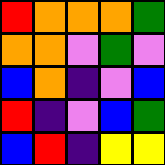[["red", "orange", "orange", "orange", "green"], ["orange", "orange", "violet", "green", "violet"], ["blue", "orange", "indigo", "violet", "blue"], ["red", "indigo", "violet", "blue", "green"], ["blue", "red", "indigo", "yellow", "yellow"]]